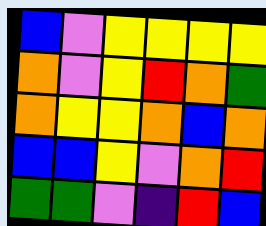[["blue", "violet", "yellow", "yellow", "yellow", "yellow"], ["orange", "violet", "yellow", "red", "orange", "green"], ["orange", "yellow", "yellow", "orange", "blue", "orange"], ["blue", "blue", "yellow", "violet", "orange", "red"], ["green", "green", "violet", "indigo", "red", "blue"]]